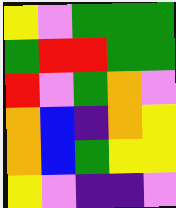[["yellow", "violet", "green", "green", "green"], ["green", "red", "red", "green", "green"], ["red", "violet", "green", "orange", "violet"], ["orange", "blue", "indigo", "orange", "yellow"], ["orange", "blue", "green", "yellow", "yellow"], ["yellow", "violet", "indigo", "indigo", "violet"]]